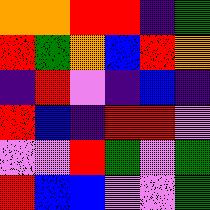[["orange", "orange", "red", "red", "indigo", "green"], ["red", "green", "orange", "blue", "red", "orange"], ["indigo", "red", "violet", "indigo", "blue", "indigo"], ["red", "blue", "indigo", "red", "red", "violet"], ["violet", "violet", "red", "green", "violet", "green"], ["red", "blue", "blue", "violet", "violet", "green"]]